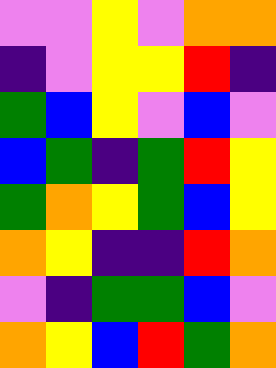[["violet", "violet", "yellow", "violet", "orange", "orange"], ["indigo", "violet", "yellow", "yellow", "red", "indigo"], ["green", "blue", "yellow", "violet", "blue", "violet"], ["blue", "green", "indigo", "green", "red", "yellow"], ["green", "orange", "yellow", "green", "blue", "yellow"], ["orange", "yellow", "indigo", "indigo", "red", "orange"], ["violet", "indigo", "green", "green", "blue", "violet"], ["orange", "yellow", "blue", "red", "green", "orange"]]